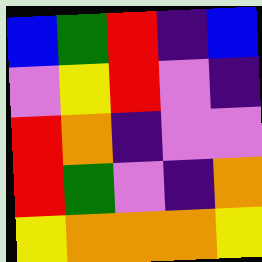[["blue", "green", "red", "indigo", "blue"], ["violet", "yellow", "red", "violet", "indigo"], ["red", "orange", "indigo", "violet", "violet"], ["red", "green", "violet", "indigo", "orange"], ["yellow", "orange", "orange", "orange", "yellow"]]